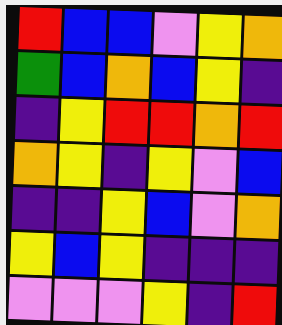[["red", "blue", "blue", "violet", "yellow", "orange"], ["green", "blue", "orange", "blue", "yellow", "indigo"], ["indigo", "yellow", "red", "red", "orange", "red"], ["orange", "yellow", "indigo", "yellow", "violet", "blue"], ["indigo", "indigo", "yellow", "blue", "violet", "orange"], ["yellow", "blue", "yellow", "indigo", "indigo", "indigo"], ["violet", "violet", "violet", "yellow", "indigo", "red"]]